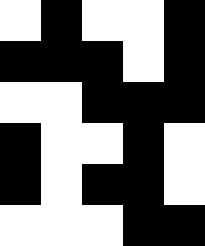[["white", "black", "white", "white", "black"], ["black", "black", "black", "white", "black"], ["white", "white", "black", "black", "black"], ["black", "white", "white", "black", "white"], ["black", "white", "black", "black", "white"], ["white", "white", "white", "black", "black"]]